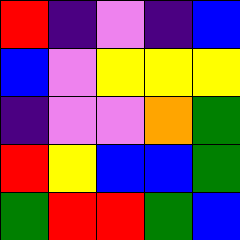[["red", "indigo", "violet", "indigo", "blue"], ["blue", "violet", "yellow", "yellow", "yellow"], ["indigo", "violet", "violet", "orange", "green"], ["red", "yellow", "blue", "blue", "green"], ["green", "red", "red", "green", "blue"]]